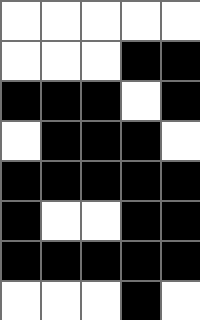[["white", "white", "white", "white", "white"], ["white", "white", "white", "black", "black"], ["black", "black", "black", "white", "black"], ["white", "black", "black", "black", "white"], ["black", "black", "black", "black", "black"], ["black", "white", "white", "black", "black"], ["black", "black", "black", "black", "black"], ["white", "white", "white", "black", "white"]]